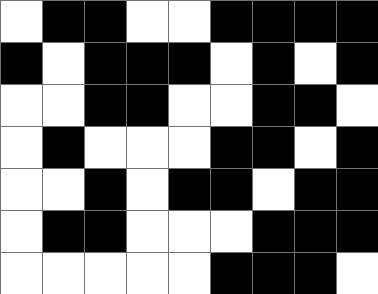[["white", "black", "black", "white", "white", "black", "black", "black", "black"], ["black", "white", "black", "black", "black", "white", "black", "white", "black"], ["white", "white", "black", "black", "white", "white", "black", "black", "white"], ["white", "black", "white", "white", "white", "black", "black", "white", "black"], ["white", "white", "black", "white", "black", "black", "white", "black", "black"], ["white", "black", "black", "white", "white", "white", "black", "black", "black"], ["white", "white", "white", "white", "white", "black", "black", "black", "white"]]